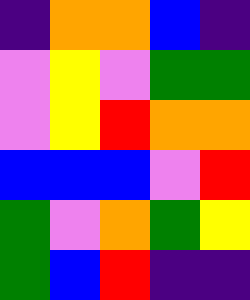[["indigo", "orange", "orange", "blue", "indigo"], ["violet", "yellow", "violet", "green", "green"], ["violet", "yellow", "red", "orange", "orange"], ["blue", "blue", "blue", "violet", "red"], ["green", "violet", "orange", "green", "yellow"], ["green", "blue", "red", "indigo", "indigo"]]